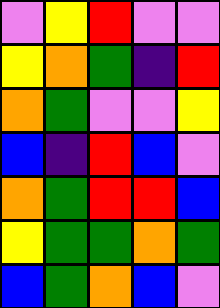[["violet", "yellow", "red", "violet", "violet"], ["yellow", "orange", "green", "indigo", "red"], ["orange", "green", "violet", "violet", "yellow"], ["blue", "indigo", "red", "blue", "violet"], ["orange", "green", "red", "red", "blue"], ["yellow", "green", "green", "orange", "green"], ["blue", "green", "orange", "blue", "violet"]]